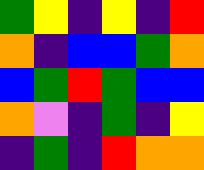[["green", "yellow", "indigo", "yellow", "indigo", "red"], ["orange", "indigo", "blue", "blue", "green", "orange"], ["blue", "green", "red", "green", "blue", "blue"], ["orange", "violet", "indigo", "green", "indigo", "yellow"], ["indigo", "green", "indigo", "red", "orange", "orange"]]